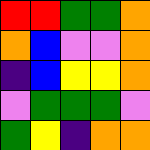[["red", "red", "green", "green", "orange"], ["orange", "blue", "violet", "violet", "orange"], ["indigo", "blue", "yellow", "yellow", "orange"], ["violet", "green", "green", "green", "violet"], ["green", "yellow", "indigo", "orange", "orange"]]